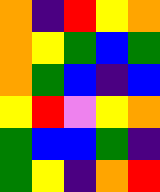[["orange", "indigo", "red", "yellow", "orange"], ["orange", "yellow", "green", "blue", "green"], ["orange", "green", "blue", "indigo", "blue"], ["yellow", "red", "violet", "yellow", "orange"], ["green", "blue", "blue", "green", "indigo"], ["green", "yellow", "indigo", "orange", "red"]]